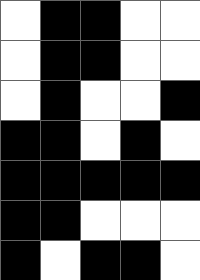[["white", "black", "black", "white", "white"], ["white", "black", "black", "white", "white"], ["white", "black", "white", "white", "black"], ["black", "black", "white", "black", "white"], ["black", "black", "black", "black", "black"], ["black", "black", "white", "white", "white"], ["black", "white", "black", "black", "white"]]